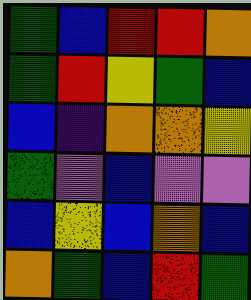[["green", "blue", "red", "red", "orange"], ["green", "red", "yellow", "green", "blue"], ["blue", "indigo", "orange", "orange", "yellow"], ["green", "violet", "blue", "violet", "violet"], ["blue", "yellow", "blue", "orange", "blue"], ["orange", "green", "blue", "red", "green"]]